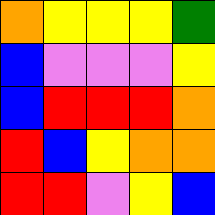[["orange", "yellow", "yellow", "yellow", "green"], ["blue", "violet", "violet", "violet", "yellow"], ["blue", "red", "red", "red", "orange"], ["red", "blue", "yellow", "orange", "orange"], ["red", "red", "violet", "yellow", "blue"]]